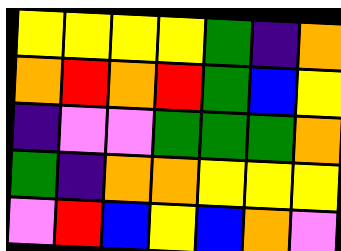[["yellow", "yellow", "yellow", "yellow", "green", "indigo", "orange"], ["orange", "red", "orange", "red", "green", "blue", "yellow"], ["indigo", "violet", "violet", "green", "green", "green", "orange"], ["green", "indigo", "orange", "orange", "yellow", "yellow", "yellow"], ["violet", "red", "blue", "yellow", "blue", "orange", "violet"]]